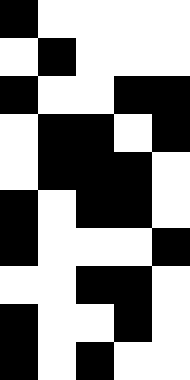[["black", "white", "white", "white", "white"], ["white", "black", "white", "white", "white"], ["black", "white", "white", "black", "black"], ["white", "black", "black", "white", "black"], ["white", "black", "black", "black", "white"], ["black", "white", "black", "black", "white"], ["black", "white", "white", "white", "black"], ["white", "white", "black", "black", "white"], ["black", "white", "white", "black", "white"], ["black", "white", "black", "white", "white"]]